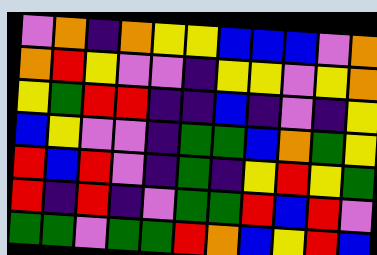[["violet", "orange", "indigo", "orange", "yellow", "yellow", "blue", "blue", "blue", "violet", "orange"], ["orange", "red", "yellow", "violet", "violet", "indigo", "yellow", "yellow", "violet", "yellow", "orange"], ["yellow", "green", "red", "red", "indigo", "indigo", "blue", "indigo", "violet", "indigo", "yellow"], ["blue", "yellow", "violet", "violet", "indigo", "green", "green", "blue", "orange", "green", "yellow"], ["red", "blue", "red", "violet", "indigo", "green", "indigo", "yellow", "red", "yellow", "green"], ["red", "indigo", "red", "indigo", "violet", "green", "green", "red", "blue", "red", "violet"], ["green", "green", "violet", "green", "green", "red", "orange", "blue", "yellow", "red", "blue"]]